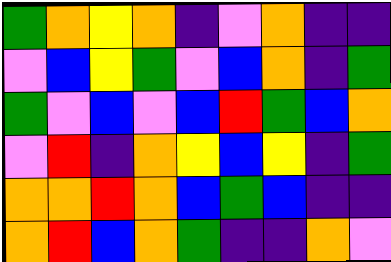[["green", "orange", "yellow", "orange", "indigo", "violet", "orange", "indigo", "indigo"], ["violet", "blue", "yellow", "green", "violet", "blue", "orange", "indigo", "green"], ["green", "violet", "blue", "violet", "blue", "red", "green", "blue", "orange"], ["violet", "red", "indigo", "orange", "yellow", "blue", "yellow", "indigo", "green"], ["orange", "orange", "red", "orange", "blue", "green", "blue", "indigo", "indigo"], ["orange", "red", "blue", "orange", "green", "indigo", "indigo", "orange", "violet"]]